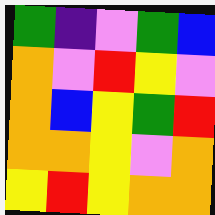[["green", "indigo", "violet", "green", "blue"], ["orange", "violet", "red", "yellow", "violet"], ["orange", "blue", "yellow", "green", "red"], ["orange", "orange", "yellow", "violet", "orange"], ["yellow", "red", "yellow", "orange", "orange"]]